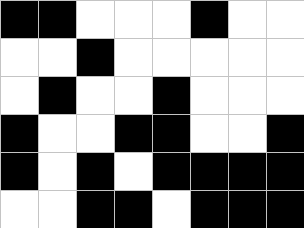[["black", "black", "white", "white", "white", "black", "white", "white"], ["white", "white", "black", "white", "white", "white", "white", "white"], ["white", "black", "white", "white", "black", "white", "white", "white"], ["black", "white", "white", "black", "black", "white", "white", "black"], ["black", "white", "black", "white", "black", "black", "black", "black"], ["white", "white", "black", "black", "white", "black", "black", "black"]]